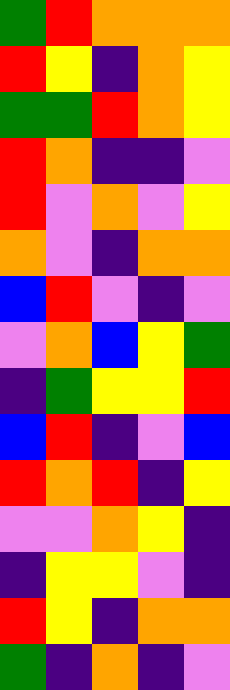[["green", "red", "orange", "orange", "orange"], ["red", "yellow", "indigo", "orange", "yellow"], ["green", "green", "red", "orange", "yellow"], ["red", "orange", "indigo", "indigo", "violet"], ["red", "violet", "orange", "violet", "yellow"], ["orange", "violet", "indigo", "orange", "orange"], ["blue", "red", "violet", "indigo", "violet"], ["violet", "orange", "blue", "yellow", "green"], ["indigo", "green", "yellow", "yellow", "red"], ["blue", "red", "indigo", "violet", "blue"], ["red", "orange", "red", "indigo", "yellow"], ["violet", "violet", "orange", "yellow", "indigo"], ["indigo", "yellow", "yellow", "violet", "indigo"], ["red", "yellow", "indigo", "orange", "orange"], ["green", "indigo", "orange", "indigo", "violet"]]